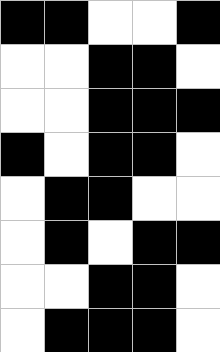[["black", "black", "white", "white", "black"], ["white", "white", "black", "black", "white"], ["white", "white", "black", "black", "black"], ["black", "white", "black", "black", "white"], ["white", "black", "black", "white", "white"], ["white", "black", "white", "black", "black"], ["white", "white", "black", "black", "white"], ["white", "black", "black", "black", "white"]]